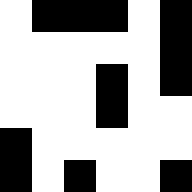[["white", "black", "black", "black", "white", "black"], ["white", "white", "white", "white", "white", "black"], ["white", "white", "white", "black", "white", "black"], ["white", "white", "white", "black", "white", "white"], ["black", "white", "white", "white", "white", "white"], ["black", "white", "black", "white", "white", "black"]]